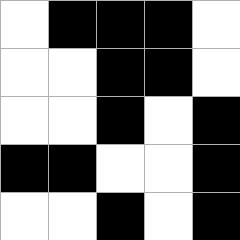[["white", "black", "black", "black", "white"], ["white", "white", "black", "black", "white"], ["white", "white", "black", "white", "black"], ["black", "black", "white", "white", "black"], ["white", "white", "black", "white", "black"]]